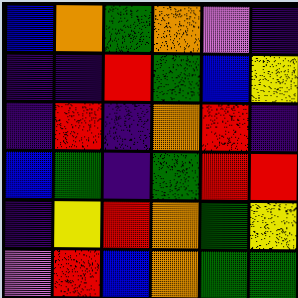[["blue", "orange", "green", "orange", "violet", "indigo"], ["indigo", "indigo", "red", "green", "blue", "yellow"], ["indigo", "red", "indigo", "orange", "red", "indigo"], ["blue", "green", "indigo", "green", "red", "red"], ["indigo", "yellow", "red", "orange", "green", "yellow"], ["violet", "red", "blue", "orange", "green", "green"]]